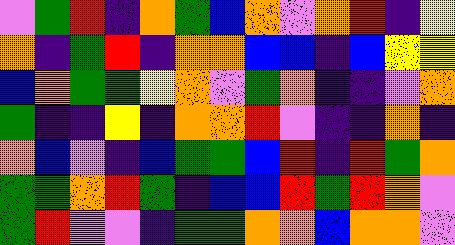[["violet", "green", "red", "indigo", "orange", "green", "blue", "orange", "violet", "orange", "red", "indigo", "yellow"], ["orange", "indigo", "green", "red", "indigo", "orange", "orange", "blue", "blue", "indigo", "blue", "yellow", "yellow"], ["blue", "orange", "green", "green", "yellow", "orange", "violet", "green", "orange", "indigo", "indigo", "violet", "orange"], ["green", "indigo", "indigo", "yellow", "indigo", "orange", "orange", "red", "violet", "indigo", "indigo", "orange", "indigo"], ["orange", "blue", "violet", "indigo", "blue", "green", "green", "blue", "red", "indigo", "red", "green", "orange"], ["green", "green", "orange", "red", "green", "indigo", "blue", "blue", "red", "green", "red", "orange", "violet"], ["green", "red", "violet", "violet", "indigo", "green", "green", "orange", "orange", "blue", "orange", "orange", "violet"]]